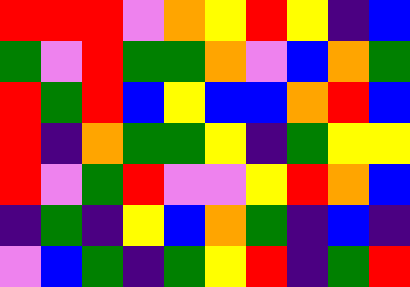[["red", "red", "red", "violet", "orange", "yellow", "red", "yellow", "indigo", "blue"], ["green", "violet", "red", "green", "green", "orange", "violet", "blue", "orange", "green"], ["red", "green", "red", "blue", "yellow", "blue", "blue", "orange", "red", "blue"], ["red", "indigo", "orange", "green", "green", "yellow", "indigo", "green", "yellow", "yellow"], ["red", "violet", "green", "red", "violet", "violet", "yellow", "red", "orange", "blue"], ["indigo", "green", "indigo", "yellow", "blue", "orange", "green", "indigo", "blue", "indigo"], ["violet", "blue", "green", "indigo", "green", "yellow", "red", "indigo", "green", "red"]]